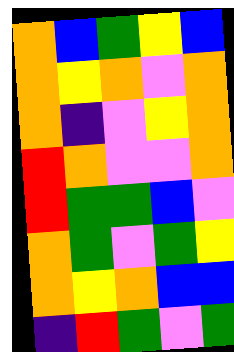[["orange", "blue", "green", "yellow", "blue"], ["orange", "yellow", "orange", "violet", "orange"], ["orange", "indigo", "violet", "yellow", "orange"], ["red", "orange", "violet", "violet", "orange"], ["red", "green", "green", "blue", "violet"], ["orange", "green", "violet", "green", "yellow"], ["orange", "yellow", "orange", "blue", "blue"], ["indigo", "red", "green", "violet", "green"]]